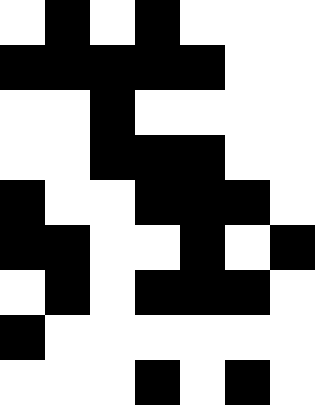[["white", "black", "white", "black", "white", "white", "white"], ["black", "black", "black", "black", "black", "white", "white"], ["white", "white", "black", "white", "white", "white", "white"], ["white", "white", "black", "black", "black", "white", "white"], ["black", "white", "white", "black", "black", "black", "white"], ["black", "black", "white", "white", "black", "white", "black"], ["white", "black", "white", "black", "black", "black", "white"], ["black", "white", "white", "white", "white", "white", "white"], ["white", "white", "white", "black", "white", "black", "white"]]